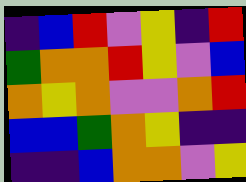[["indigo", "blue", "red", "violet", "yellow", "indigo", "red"], ["green", "orange", "orange", "red", "yellow", "violet", "blue"], ["orange", "yellow", "orange", "violet", "violet", "orange", "red"], ["blue", "blue", "green", "orange", "yellow", "indigo", "indigo"], ["indigo", "indigo", "blue", "orange", "orange", "violet", "yellow"]]